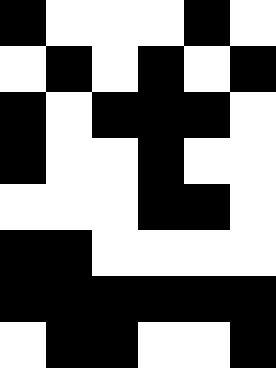[["black", "white", "white", "white", "black", "white"], ["white", "black", "white", "black", "white", "black"], ["black", "white", "black", "black", "black", "white"], ["black", "white", "white", "black", "white", "white"], ["white", "white", "white", "black", "black", "white"], ["black", "black", "white", "white", "white", "white"], ["black", "black", "black", "black", "black", "black"], ["white", "black", "black", "white", "white", "black"]]